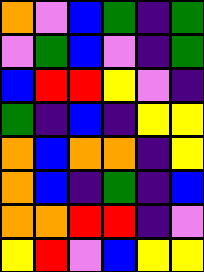[["orange", "violet", "blue", "green", "indigo", "green"], ["violet", "green", "blue", "violet", "indigo", "green"], ["blue", "red", "red", "yellow", "violet", "indigo"], ["green", "indigo", "blue", "indigo", "yellow", "yellow"], ["orange", "blue", "orange", "orange", "indigo", "yellow"], ["orange", "blue", "indigo", "green", "indigo", "blue"], ["orange", "orange", "red", "red", "indigo", "violet"], ["yellow", "red", "violet", "blue", "yellow", "yellow"]]